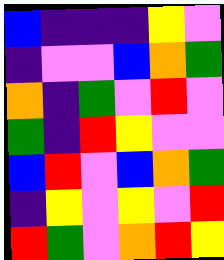[["blue", "indigo", "indigo", "indigo", "yellow", "violet"], ["indigo", "violet", "violet", "blue", "orange", "green"], ["orange", "indigo", "green", "violet", "red", "violet"], ["green", "indigo", "red", "yellow", "violet", "violet"], ["blue", "red", "violet", "blue", "orange", "green"], ["indigo", "yellow", "violet", "yellow", "violet", "red"], ["red", "green", "violet", "orange", "red", "yellow"]]